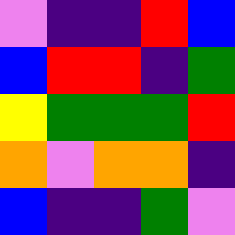[["violet", "indigo", "indigo", "red", "blue"], ["blue", "red", "red", "indigo", "green"], ["yellow", "green", "green", "green", "red"], ["orange", "violet", "orange", "orange", "indigo"], ["blue", "indigo", "indigo", "green", "violet"]]